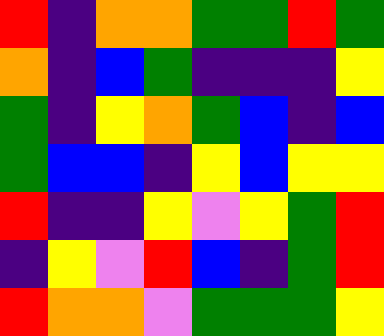[["red", "indigo", "orange", "orange", "green", "green", "red", "green"], ["orange", "indigo", "blue", "green", "indigo", "indigo", "indigo", "yellow"], ["green", "indigo", "yellow", "orange", "green", "blue", "indigo", "blue"], ["green", "blue", "blue", "indigo", "yellow", "blue", "yellow", "yellow"], ["red", "indigo", "indigo", "yellow", "violet", "yellow", "green", "red"], ["indigo", "yellow", "violet", "red", "blue", "indigo", "green", "red"], ["red", "orange", "orange", "violet", "green", "green", "green", "yellow"]]